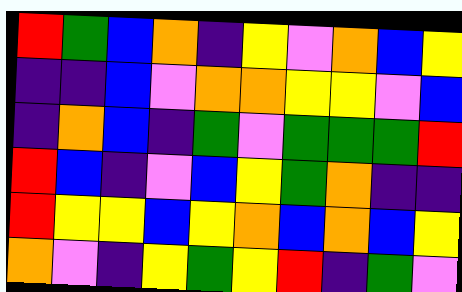[["red", "green", "blue", "orange", "indigo", "yellow", "violet", "orange", "blue", "yellow"], ["indigo", "indigo", "blue", "violet", "orange", "orange", "yellow", "yellow", "violet", "blue"], ["indigo", "orange", "blue", "indigo", "green", "violet", "green", "green", "green", "red"], ["red", "blue", "indigo", "violet", "blue", "yellow", "green", "orange", "indigo", "indigo"], ["red", "yellow", "yellow", "blue", "yellow", "orange", "blue", "orange", "blue", "yellow"], ["orange", "violet", "indigo", "yellow", "green", "yellow", "red", "indigo", "green", "violet"]]